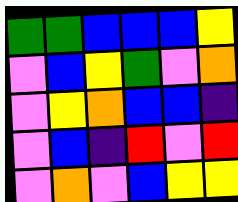[["green", "green", "blue", "blue", "blue", "yellow"], ["violet", "blue", "yellow", "green", "violet", "orange"], ["violet", "yellow", "orange", "blue", "blue", "indigo"], ["violet", "blue", "indigo", "red", "violet", "red"], ["violet", "orange", "violet", "blue", "yellow", "yellow"]]